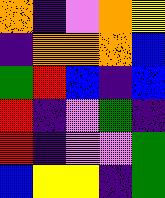[["orange", "indigo", "violet", "orange", "yellow"], ["indigo", "orange", "orange", "orange", "blue"], ["green", "red", "blue", "indigo", "blue"], ["red", "indigo", "violet", "green", "indigo"], ["red", "indigo", "violet", "violet", "green"], ["blue", "yellow", "yellow", "indigo", "green"]]